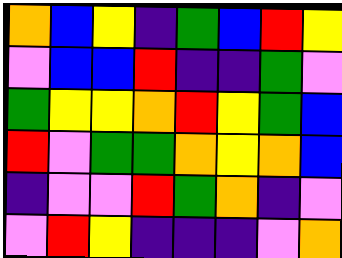[["orange", "blue", "yellow", "indigo", "green", "blue", "red", "yellow"], ["violet", "blue", "blue", "red", "indigo", "indigo", "green", "violet"], ["green", "yellow", "yellow", "orange", "red", "yellow", "green", "blue"], ["red", "violet", "green", "green", "orange", "yellow", "orange", "blue"], ["indigo", "violet", "violet", "red", "green", "orange", "indigo", "violet"], ["violet", "red", "yellow", "indigo", "indigo", "indigo", "violet", "orange"]]